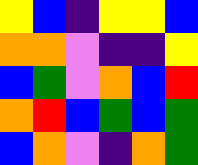[["yellow", "blue", "indigo", "yellow", "yellow", "blue"], ["orange", "orange", "violet", "indigo", "indigo", "yellow"], ["blue", "green", "violet", "orange", "blue", "red"], ["orange", "red", "blue", "green", "blue", "green"], ["blue", "orange", "violet", "indigo", "orange", "green"]]